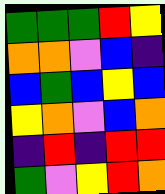[["green", "green", "green", "red", "yellow"], ["orange", "orange", "violet", "blue", "indigo"], ["blue", "green", "blue", "yellow", "blue"], ["yellow", "orange", "violet", "blue", "orange"], ["indigo", "red", "indigo", "red", "red"], ["green", "violet", "yellow", "red", "orange"]]